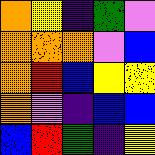[["orange", "yellow", "indigo", "green", "violet"], ["orange", "orange", "orange", "violet", "blue"], ["orange", "red", "blue", "yellow", "yellow"], ["orange", "violet", "indigo", "blue", "blue"], ["blue", "red", "green", "indigo", "yellow"]]